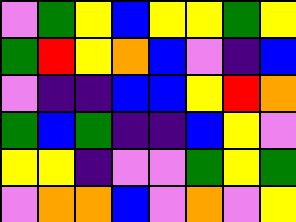[["violet", "green", "yellow", "blue", "yellow", "yellow", "green", "yellow"], ["green", "red", "yellow", "orange", "blue", "violet", "indigo", "blue"], ["violet", "indigo", "indigo", "blue", "blue", "yellow", "red", "orange"], ["green", "blue", "green", "indigo", "indigo", "blue", "yellow", "violet"], ["yellow", "yellow", "indigo", "violet", "violet", "green", "yellow", "green"], ["violet", "orange", "orange", "blue", "violet", "orange", "violet", "yellow"]]